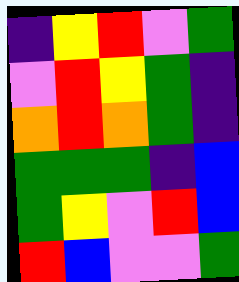[["indigo", "yellow", "red", "violet", "green"], ["violet", "red", "yellow", "green", "indigo"], ["orange", "red", "orange", "green", "indigo"], ["green", "green", "green", "indigo", "blue"], ["green", "yellow", "violet", "red", "blue"], ["red", "blue", "violet", "violet", "green"]]